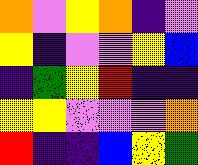[["orange", "violet", "yellow", "orange", "indigo", "violet"], ["yellow", "indigo", "violet", "violet", "yellow", "blue"], ["indigo", "green", "yellow", "red", "indigo", "indigo"], ["yellow", "yellow", "violet", "violet", "violet", "orange"], ["red", "indigo", "indigo", "blue", "yellow", "green"]]